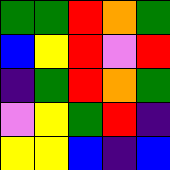[["green", "green", "red", "orange", "green"], ["blue", "yellow", "red", "violet", "red"], ["indigo", "green", "red", "orange", "green"], ["violet", "yellow", "green", "red", "indigo"], ["yellow", "yellow", "blue", "indigo", "blue"]]